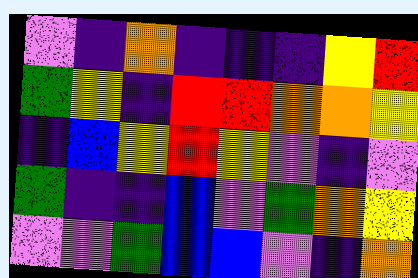[["violet", "indigo", "orange", "indigo", "indigo", "indigo", "yellow", "red"], ["green", "yellow", "indigo", "red", "red", "orange", "orange", "yellow"], ["indigo", "blue", "yellow", "red", "yellow", "violet", "indigo", "violet"], ["green", "indigo", "indigo", "blue", "violet", "green", "orange", "yellow"], ["violet", "violet", "green", "blue", "blue", "violet", "indigo", "orange"]]